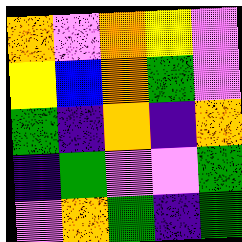[["orange", "violet", "orange", "yellow", "violet"], ["yellow", "blue", "orange", "green", "violet"], ["green", "indigo", "orange", "indigo", "orange"], ["indigo", "green", "violet", "violet", "green"], ["violet", "orange", "green", "indigo", "green"]]